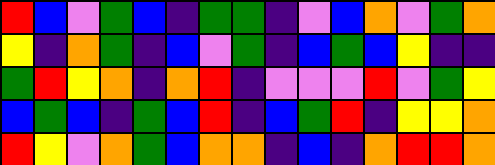[["red", "blue", "violet", "green", "blue", "indigo", "green", "green", "indigo", "violet", "blue", "orange", "violet", "green", "orange"], ["yellow", "indigo", "orange", "green", "indigo", "blue", "violet", "green", "indigo", "blue", "green", "blue", "yellow", "indigo", "indigo"], ["green", "red", "yellow", "orange", "indigo", "orange", "red", "indigo", "violet", "violet", "violet", "red", "violet", "green", "yellow"], ["blue", "green", "blue", "indigo", "green", "blue", "red", "indigo", "blue", "green", "red", "indigo", "yellow", "yellow", "orange"], ["red", "yellow", "violet", "orange", "green", "blue", "orange", "orange", "indigo", "blue", "indigo", "orange", "red", "red", "orange"]]